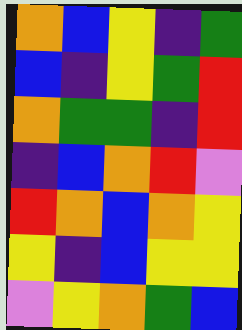[["orange", "blue", "yellow", "indigo", "green"], ["blue", "indigo", "yellow", "green", "red"], ["orange", "green", "green", "indigo", "red"], ["indigo", "blue", "orange", "red", "violet"], ["red", "orange", "blue", "orange", "yellow"], ["yellow", "indigo", "blue", "yellow", "yellow"], ["violet", "yellow", "orange", "green", "blue"]]